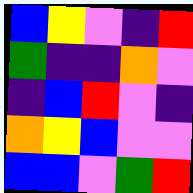[["blue", "yellow", "violet", "indigo", "red"], ["green", "indigo", "indigo", "orange", "violet"], ["indigo", "blue", "red", "violet", "indigo"], ["orange", "yellow", "blue", "violet", "violet"], ["blue", "blue", "violet", "green", "red"]]